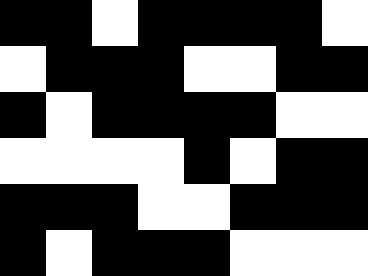[["black", "black", "white", "black", "black", "black", "black", "white"], ["white", "black", "black", "black", "white", "white", "black", "black"], ["black", "white", "black", "black", "black", "black", "white", "white"], ["white", "white", "white", "white", "black", "white", "black", "black"], ["black", "black", "black", "white", "white", "black", "black", "black"], ["black", "white", "black", "black", "black", "white", "white", "white"]]